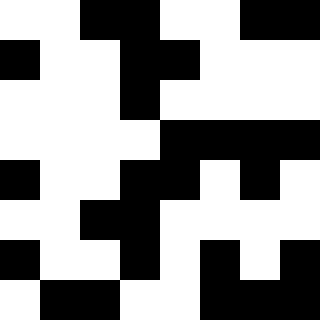[["white", "white", "black", "black", "white", "white", "black", "black"], ["black", "white", "white", "black", "black", "white", "white", "white"], ["white", "white", "white", "black", "white", "white", "white", "white"], ["white", "white", "white", "white", "black", "black", "black", "black"], ["black", "white", "white", "black", "black", "white", "black", "white"], ["white", "white", "black", "black", "white", "white", "white", "white"], ["black", "white", "white", "black", "white", "black", "white", "black"], ["white", "black", "black", "white", "white", "black", "black", "black"]]